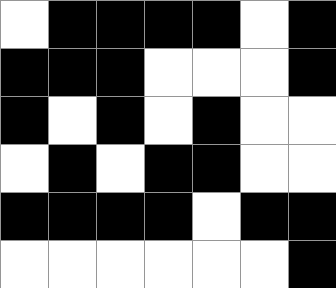[["white", "black", "black", "black", "black", "white", "black"], ["black", "black", "black", "white", "white", "white", "black"], ["black", "white", "black", "white", "black", "white", "white"], ["white", "black", "white", "black", "black", "white", "white"], ["black", "black", "black", "black", "white", "black", "black"], ["white", "white", "white", "white", "white", "white", "black"]]